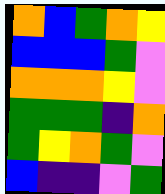[["orange", "blue", "green", "orange", "yellow"], ["blue", "blue", "blue", "green", "violet"], ["orange", "orange", "orange", "yellow", "violet"], ["green", "green", "green", "indigo", "orange"], ["green", "yellow", "orange", "green", "violet"], ["blue", "indigo", "indigo", "violet", "green"]]